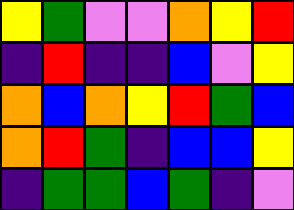[["yellow", "green", "violet", "violet", "orange", "yellow", "red"], ["indigo", "red", "indigo", "indigo", "blue", "violet", "yellow"], ["orange", "blue", "orange", "yellow", "red", "green", "blue"], ["orange", "red", "green", "indigo", "blue", "blue", "yellow"], ["indigo", "green", "green", "blue", "green", "indigo", "violet"]]